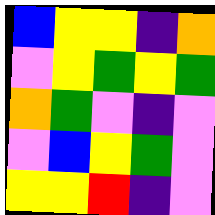[["blue", "yellow", "yellow", "indigo", "orange"], ["violet", "yellow", "green", "yellow", "green"], ["orange", "green", "violet", "indigo", "violet"], ["violet", "blue", "yellow", "green", "violet"], ["yellow", "yellow", "red", "indigo", "violet"]]